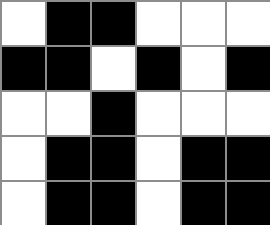[["white", "black", "black", "white", "white", "white"], ["black", "black", "white", "black", "white", "black"], ["white", "white", "black", "white", "white", "white"], ["white", "black", "black", "white", "black", "black"], ["white", "black", "black", "white", "black", "black"]]